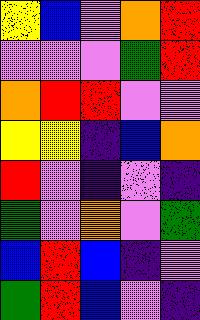[["yellow", "blue", "violet", "orange", "red"], ["violet", "violet", "violet", "green", "red"], ["orange", "red", "red", "violet", "violet"], ["yellow", "yellow", "indigo", "blue", "orange"], ["red", "violet", "indigo", "violet", "indigo"], ["green", "violet", "orange", "violet", "green"], ["blue", "red", "blue", "indigo", "violet"], ["green", "red", "blue", "violet", "indigo"]]